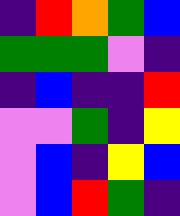[["indigo", "red", "orange", "green", "blue"], ["green", "green", "green", "violet", "indigo"], ["indigo", "blue", "indigo", "indigo", "red"], ["violet", "violet", "green", "indigo", "yellow"], ["violet", "blue", "indigo", "yellow", "blue"], ["violet", "blue", "red", "green", "indigo"]]